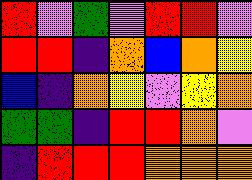[["red", "violet", "green", "violet", "red", "red", "violet"], ["red", "red", "indigo", "orange", "blue", "orange", "yellow"], ["blue", "indigo", "orange", "yellow", "violet", "yellow", "orange"], ["green", "green", "indigo", "red", "red", "orange", "violet"], ["indigo", "red", "red", "red", "orange", "orange", "orange"]]